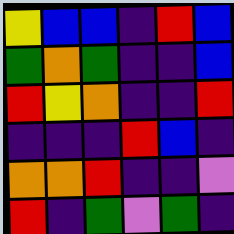[["yellow", "blue", "blue", "indigo", "red", "blue"], ["green", "orange", "green", "indigo", "indigo", "blue"], ["red", "yellow", "orange", "indigo", "indigo", "red"], ["indigo", "indigo", "indigo", "red", "blue", "indigo"], ["orange", "orange", "red", "indigo", "indigo", "violet"], ["red", "indigo", "green", "violet", "green", "indigo"]]